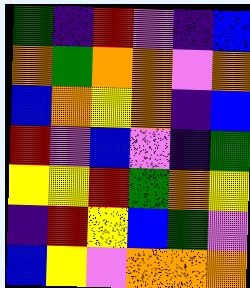[["green", "indigo", "red", "violet", "indigo", "blue"], ["orange", "green", "orange", "orange", "violet", "orange"], ["blue", "orange", "yellow", "orange", "indigo", "blue"], ["red", "violet", "blue", "violet", "indigo", "green"], ["yellow", "yellow", "red", "green", "orange", "yellow"], ["indigo", "red", "yellow", "blue", "green", "violet"], ["blue", "yellow", "violet", "orange", "orange", "orange"]]